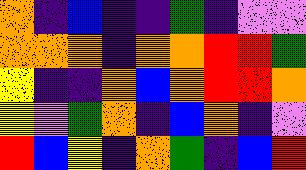[["orange", "indigo", "blue", "indigo", "indigo", "green", "indigo", "violet", "violet"], ["orange", "orange", "orange", "indigo", "orange", "orange", "red", "red", "green"], ["yellow", "indigo", "indigo", "orange", "blue", "orange", "red", "red", "orange"], ["yellow", "violet", "green", "orange", "indigo", "blue", "orange", "indigo", "violet"], ["red", "blue", "yellow", "indigo", "orange", "green", "indigo", "blue", "red"]]